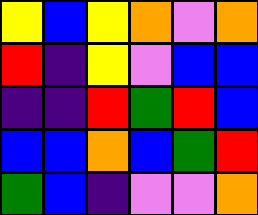[["yellow", "blue", "yellow", "orange", "violet", "orange"], ["red", "indigo", "yellow", "violet", "blue", "blue"], ["indigo", "indigo", "red", "green", "red", "blue"], ["blue", "blue", "orange", "blue", "green", "red"], ["green", "blue", "indigo", "violet", "violet", "orange"]]